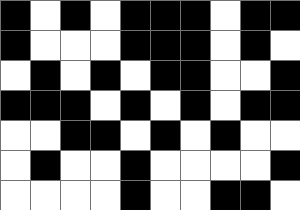[["black", "white", "black", "white", "black", "black", "black", "white", "black", "black"], ["black", "white", "white", "white", "black", "black", "black", "white", "black", "white"], ["white", "black", "white", "black", "white", "black", "black", "white", "white", "black"], ["black", "black", "black", "white", "black", "white", "black", "white", "black", "black"], ["white", "white", "black", "black", "white", "black", "white", "black", "white", "white"], ["white", "black", "white", "white", "black", "white", "white", "white", "white", "black"], ["white", "white", "white", "white", "black", "white", "white", "black", "black", "white"]]